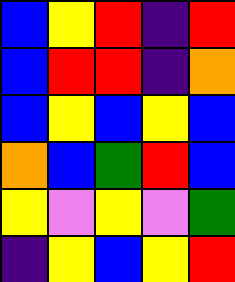[["blue", "yellow", "red", "indigo", "red"], ["blue", "red", "red", "indigo", "orange"], ["blue", "yellow", "blue", "yellow", "blue"], ["orange", "blue", "green", "red", "blue"], ["yellow", "violet", "yellow", "violet", "green"], ["indigo", "yellow", "blue", "yellow", "red"]]